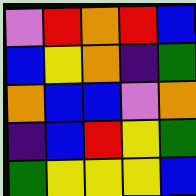[["violet", "red", "orange", "red", "blue"], ["blue", "yellow", "orange", "indigo", "green"], ["orange", "blue", "blue", "violet", "orange"], ["indigo", "blue", "red", "yellow", "green"], ["green", "yellow", "yellow", "yellow", "blue"]]